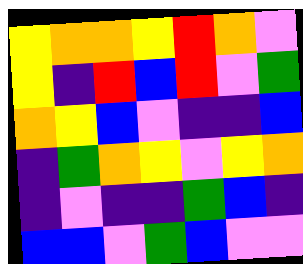[["yellow", "orange", "orange", "yellow", "red", "orange", "violet"], ["yellow", "indigo", "red", "blue", "red", "violet", "green"], ["orange", "yellow", "blue", "violet", "indigo", "indigo", "blue"], ["indigo", "green", "orange", "yellow", "violet", "yellow", "orange"], ["indigo", "violet", "indigo", "indigo", "green", "blue", "indigo"], ["blue", "blue", "violet", "green", "blue", "violet", "violet"]]